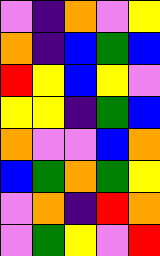[["violet", "indigo", "orange", "violet", "yellow"], ["orange", "indigo", "blue", "green", "blue"], ["red", "yellow", "blue", "yellow", "violet"], ["yellow", "yellow", "indigo", "green", "blue"], ["orange", "violet", "violet", "blue", "orange"], ["blue", "green", "orange", "green", "yellow"], ["violet", "orange", "indigo", "red", "orange"], ["violet", "green", "yellow", "violet", "red"]]